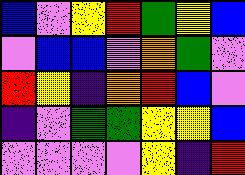[["blue", "violet", "yellow", "red", "green", "yellow", "blue"], ["violet", "blue", "blue", "violet", "orange", "green", "violet"], ["red", "yellow", "indigo", "orange", "red", "blue", "violet"], ["indigo", "violet", "green", "green", "yellow", "yellow", "blue"], ["violet", "violet", "violet", "violet", "yellow", "indigo", "red"]]